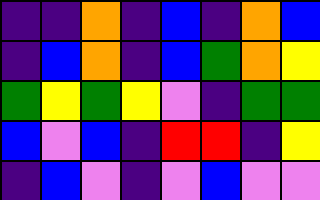[["indigo", "indigo", "orange", "indigo", "blue", "indigo", "orange", "blue"], ["indigo", "blue", "orange", "indigo", "blue", "green", "orange", "yellow"], ["green", "yellow", "green", "yellow", "violet", "indigo", "green", "green"], ["blue", "violet", "blue", "indigo", "red", "red", "indigo", "yellow"], ["indigo", "blue", "violet", "indigo", "violet", "blue", "violet", "violet"]]